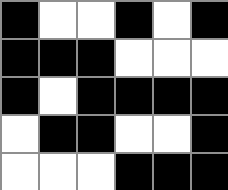[["black", "white", "white", "black", "white", "black"], ["black", "black", "black", "white", "white", "white"], ["black", "white", "black", "black", "black", "black"], ["white", "black", "black", "white", "white", "black"], ["white", "white", "white", "black", "black", "black"]]